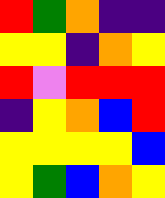[["red", "green", "orange", "indigo", "indigo"], ["yellow", "yellow", "indigo", "orange", "yellow"], ["red", "violet", "red", "red", "red"], ["indigo", "yellow", "orange", "blue", "red"], ["yellow", "yellow", "yellow", "yellow", "blue"], ["yellow", "green", "blue", "orange", "yellow"]]